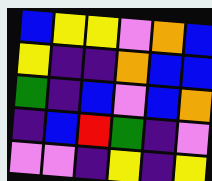[["blue", "yellow", "yellow", "violet", "orange", "blue"], ["yellow", "indigo", "indigo", "orange", "blue", "blue"], ["green", "indigo", "blue", "violet", "blue", "orange"], ["indigo", "blue", "red", "green", "indigo", "violet"], ["violet", "violet", "indigo", "yellow", "indigo", "yellow"]]